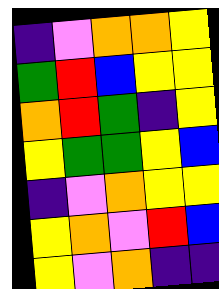[["indigo", "violet", "orange", "orange", "yellow"], ["green", "red", "blue", "yellow", "yellow"], ["orange", "red", "green", "indigo", "yellow"], ["yellow", "green", "green", "yellow", "blue"], ["indigo", "violet", "orange", "yellow", "yellow"], ["yellow", "orange", "violet", "red", "blue"], ["yellow", "violet", "orange", "indigo", "indigo"]]